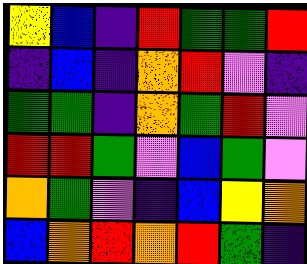[["yellow", "blue", "indigo", "red", "green", "green", "red"], ["indigo", "blue", "indigo", "orange", "red", "violet", "indigo"], ["green", "green", "indigo", "orange", "green", "red", "violet"], ["red", "red", "green", "violet", "blue", "green", "violet"], ["orange", "green", "violet", "indigo", "blue", "yellow", "orange"], ["blue", "orange", "red", "orange", "red", "green", "indigo"]]